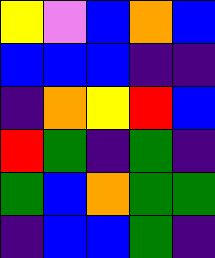[["yellow", "violet", "blue", "orange", "blue"], ["blue", "blue", "blue", "indigo", "indigo"], ["indigo", "orange", "yellow", "red", "blue"], ["red", "green", "indigo", "green", "indigo"], ["green", "blue", "orange", "green", "green"], ["indigo", "blue", "blue", "green", "indigo"]]